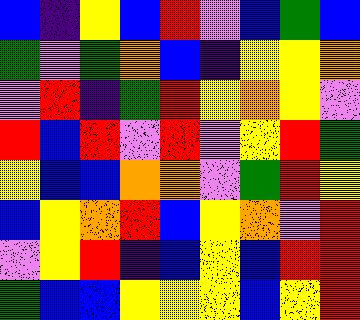[["blue", "indigo", "yellow", "blue", "red", "violet", "blue", "green", "blue"], ["green", "violet", "green", "orange", "blue", "indigo", "yellow", "yellow", "orange"], ["violet", "red", "indigo", "green", "red", "yellow", "orange", "yellow", "violet"], ["red", "blue", "red", "violet", "red", "violet", "yellow", "red", "green"], ["yellow", "blue", "blue", "orange", "orange", "violet", "green", "red", "yellow"], ["blue", "yellow", "orange", "red", "blue", "yellow", "orange", "violet", "red"], ["violet", "yellow", "red", "indigo", "blue", "yellow", "blue", "red", "red"], ["green", "blue", "blue", "yellow", "yellow", "yellow", "blue", "yellow", "red"]]